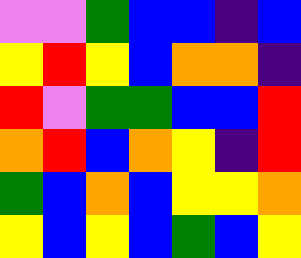[["violet", "violet", "green", "blue", "blue", "indigo", "blue"], ["yellow", "red", "yellow", "blue", "orange", "orange", "indigo"], ["red", "violet", "green", "green", "blue", "blue", "red"], ["orange", "red", "blue", "orange", "yellow", "indigo", "red"], ["green", "blue", "orange", "blue", "yellow", "yellow", "orange"], ["yellow", "blue", "yellow", "blue", "green", "blue", "yellow"]]